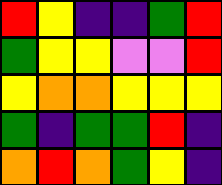[["red", "yellow", "indigo", "indigo", "green", "red"], ["green", "yellow", "yellow", "violet", "violet", "red"], ["yellow", "orange", "orange", "yellow", "yellow", "yellow"], ["green", "indigo", "green", "green", "red", "indigo"], ["orange", "red", "orange", "green", "yellow", "indigo"]]